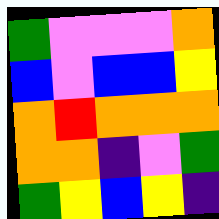[["green", "violet", "violet", "violet", "orange"], ["blue", "violet", "blue", "blue", "yellow"], ["orange", "red", "orange", "orange", "orange"], ["orange", "orange", "indigo", "violet", "green"], ["green", "yellow", "blue", "yellow", "indigo"]]